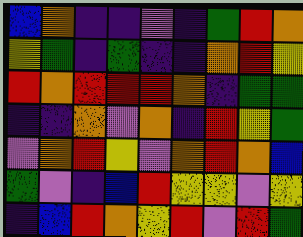[["blue", "orange", "indigo", "indigo", "violet", "indigo", "green", "red", "orange"], ["yellow", "green", "indigo", "green", "indigo", "indigo", "orange", "red", "yellow"], ["red", "orange", "red", "red", "red", "orange", "indigo", "green", "green"], ["indigo", "indigo", "orange", "violet", "orange", "indigo", "red", "yellow", "green"], ["violet", "orange", "red", "yellow", "violet", "orange", "red", "orange", "blue"], ["green", "violet", "indigo", "blue", "red", "yellow", "yellow", "violet", "yellow"], ["indigo", "blue", "red", "orange", "yellow", "red", "violet", "red", "green"]]